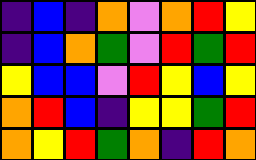[["indigo", "blue", "indigo", "orange", "violet", "orange", "red", "yellow"], ["indigo", "blue", "orange", "green", "violet", "red", "green", "red"], ["yellow", "blue", "blue", "violet", "red", "yellow", "blue", "yellow"], ["orange", "red", "blue", "indigo", "yellow", "yellow", "green", "red"], ["orange", "yellow", "red", "green", "orange", "indigo", "red", "orange"]]